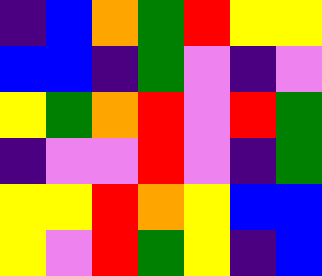[["indigo", "blue", "orange", "green", "red", "yellow", "yellow"], ["blue", "blue", "indigo", "green", "violet", "indigo", "violet"], ["yellow", "green", "orange", "red", "violet", "red", "green"], ["indigo", "violet", "violet", "red", "violet", "indigo", "green"], ["yellow", "yellow", "red", "orange", "yellow", "blue", "blue"], ["yellow", "violet", "red", "green", "yellow", "indigo", "blue"]]